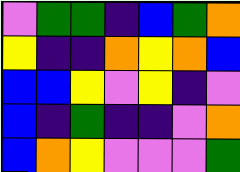[["violet", "green", "green", "indigo", "blue", "green", "orange"], ["yellow", "indigo", "indigo", "orange", "yellow", "orange", "blue"], ["blue", "blue", "yellow", "violet", "yellow", "indigo", "violet"], ["blue", "indigo", "green", "indigo", "indigo", "violet", "orange"], ["blue", "orange", "yellow", "violet", "violet", "violet", "green"]]